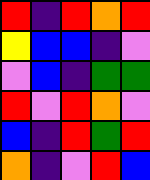[["red", "indigo", "red", "orange", "red"], ["yellow", "blue", "blue", "indigo", "violet"], ["violet", "blue", "indigo", "green", "green"], ["red", "violet", "red", "orange", "violet"], ["blue", "indigo", "red", "green", "red"], ["orange", "indigo", "violet", "red", "blue"]]